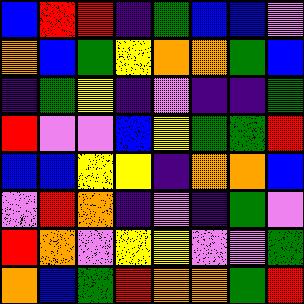[["blue", "red", "red", "indigo", "green", "blue", "blue", "violet"], ["orange", "blue", "green", "yellow", "orange", "orange", "green", "blue"], ["indigo", "green", "yellow", "indigo", "violet", "indigo", "indigo", "green"], ["red", "violet", "violet", "blue", "yellow", "green", "green", "red"], ["blue", "blue", "yellow", "yellow", "indigo", "orange", "orange", "blue"], ["violet", "red", "orange", "indigo", "violet", "indigo", "green", "violet"], ["red", "orange", "violet", "yellow", "yellow", "violet", "violet", "green"], ["orange", "blue", "green", "red", "orange", "orange", "green", "red"]]